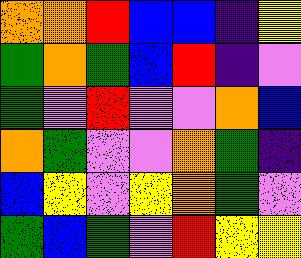[["orange", "orange", "red", "blue", "blue", "indigo", "yellow"], ["green", "orange", "green", "blue", "red", "indigo", "violet"], ["green", "violet", "red", "violet", "violet", "orange", "blue"], ["orange", "green", "violet", "violet", "orange", "green", "indigo"], ["blue", "yellow", "violet", "yellow", "orange", "green", "violet"], ["green", "blue", "green", "violet", "red", "yellow", "yellow"]]